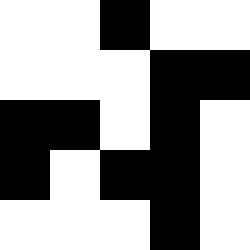[["white", "white", "black", "white", "white"], ["white", "white", "white", "black", "black"], ["black", "black", "white", "black", "white"], ["black", "white", "black", "black", "white"], ["white", "white", "white", "black", "white"]]